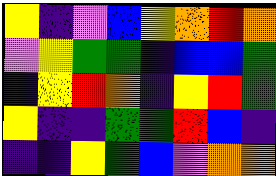[["yellow", "indigo", "violet", "blue", "yellow", "orange", "red", "orange"], ["violet", "yellow", "green", "green", "indigo", "blue", "blue", "green"], ["indigo", "yellow", "red", "orange", "indigo", "yellow", "red", "green"], ["yellow", "indigo", "indigo", "green", "green", "red", "blue", "indigo"], ["indigo", "indigo", "yellow", "green", "blue", "violet", "orange", "orange"]]